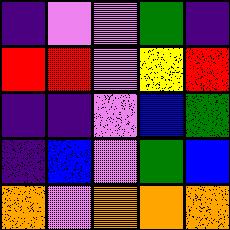[["indigo", "violet", "violet", "green", "indigo"], ["red", "red", "violet", "yellow", "red"], ["indigo", "indigo", "violet", "blue", "green"], ["indigo", "blue", "violet", "green", "blue"], ["orange", "violet", "orange", "orange", "orange"]]